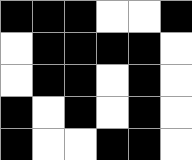[["black", "black", "black", "white", "white", "black"], ["white", "black", "black", "black", "black", "white"], ["white", "black", "black", "white", "black", "white"], ["black", "white", "black", "white", "black", "white"], ["black", "white", "white", "black", "black", "white"]]